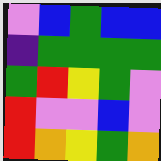[["violet", "blue", "green", "blue", "blue"], ["indigo", "green", "green", "green", "green"], ["green", "red", "yellow", "green", "violet"], ["red", "violet", "violet", "blue", "violet"], ["red", "orange", "yellow", "green", "orange"]]